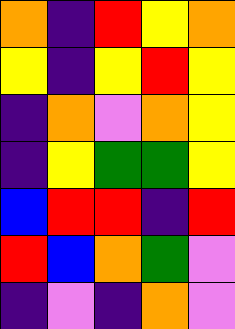[["orange", "indigo", "red", "yellow", "orange"], ["yellow", "indigo", "yellow", "red", "yellow"], ["indigo", "orange", "violet", "orange", "yellow"], ["indigo", "yellow", "green", "green", "yellow"], ["blue", "red", "red", "indigo", "red"], ["red", "blue", "orange", "green", "violet"], ["indigo", "violet", "indigo", "orange", "violet"]]